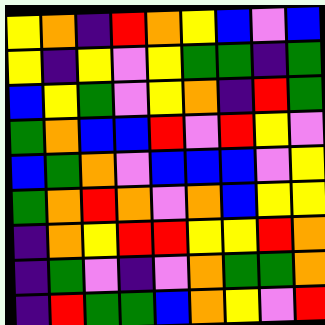[["yellow", "orange", "indigo", "red", "orange", "yellow", "blue", "violet", "blue"], ["yellow", "indigo", "yellow", "violet", "yellow", "green", "green", "indigo", "green"], ["blue", "yellow", "green", "violet", "yellow", "orange", "indigo", "red", "green"], ["green", "orange", "blue", "blue", "red", "violet", "red", "yellow", "violet"], ["blue", "green", "orange", "violet", "blue", "blue", "blue", "violet", "yellow"], ["green", "orange", "red", "orange", "violet", "orange", "blue", "yellow", "yellow"], ["indigo", "orange", "yellow", "red", "red", "yellow", "yellow", "red", "orange"], ["indigo", "green", "violet", "indigo", "violet", "orange", "green", "green", "orange"], ["indigo", "red", "green", "green", "blue", "orange", "yellow", "violet", "red"]]